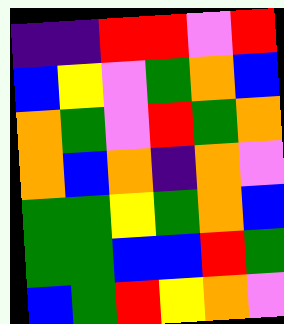[["indigo", "indigo", "red", "red", "violet", "red"], ["blue", "yellow", "violet", "green", "orange", "blue"], ["orange", "green", "violet", "red", "green", "orange"], ["orange", "blue", "orange", "indigo", "orange", "violet"], ["green", "green", "yellow", "green", "orange", "blue"], ["green", "green", "blue", "blue", "red", "green"], ["blue", "green", "red", "yellow", "orange", "violet"]]